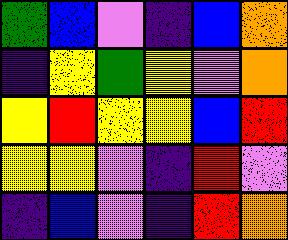[["green", "blue", "violet", "indigo", "blue", "orange"], ["indigo", "yellow", "green", "yellow", "violet", "orange"], ["yellow", "red", "yellow", "yellow", "blue", "red"], ["yellow", "yellow", "violet", "indigo", "red", "violet"], ["indigo", "blue", "violet", "indigo", "red", "orange"]]